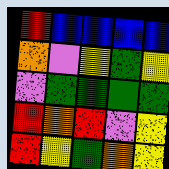[["red", "blue", "blue", "blue", "blue"], ["orange", "violet", "yellow", "green", "yellow"], ["violet", "green", "green", "green", "green"], ["red", "orange", "red", "violet", "yellow"], ["red", "yellow", "green", "orange", "yellow"]]